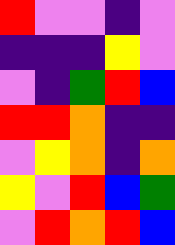[["red", "violet", "violet", "indigo", "violet"], ["indigo", "indigo", "indigo", "yellow", "violet"], ["violet", "indigo", "green", "red", "blue"], ["red", "red", "orange", "indigo", "indigo"], ["violet", "yellow", "orange", "indigo", "orange"], ["yellow", "violet", "red", "blue", "green"], ["violet", "red", "orange", "red", "blue"]]